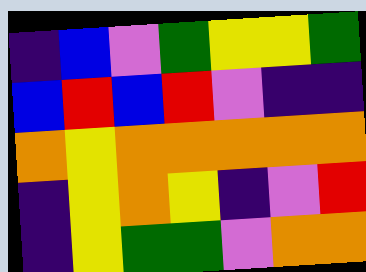[["indigo", "blue", "violet", "green", "yellow", "yellow", "green"], ["blue", "red", "blue", "red", "violet", "indigo", "indigo"], ["orange", "yellow", "orange", "orange", "orange", "orange", "orange"], ["indigo", "yellow", "orange", "yellow", "indigo", "violet", "red"], ["indigo", "yellow", "green", "green", "violet", "orange", "orange"]]